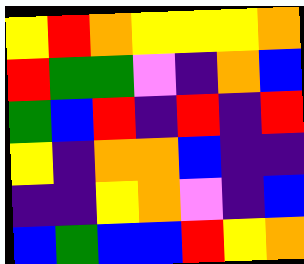[["yellow", "red", "orange", "yellow", "yellow", "yellow", "orange"], ["red", "green", "green", "violet", "indigo", "orange", "blue"], ["green", "blue", "red", "indigo", "red", "indigo", "red"], ["yellow", "indigo", "orange", "orange", "blue", "indigo", "indigo"], ["indigo", "indigo", "yellow", "orange", "violet", "indigo", "blue"], ["blue", "green", "blue", "blue", "red", "yellow", "orange"]]